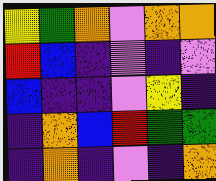[["yellow", "green", "orange", "violet", "orange", "orange"], ["red", "blue", "indigo", "violet", "indigo", "violet"], ["blue", "indigo", "indigo", "violet", "yellow", "indigo"], ["indigo", "orange", "blue", "red", "green", "green"], ["indigo", "orange", "indigo", "violet", "indigo", "orange"]]